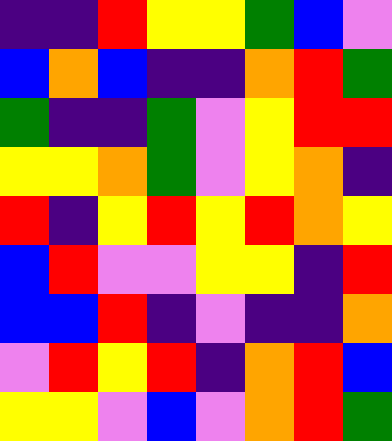[["indigo", "indigo", "red", "yellow", "yellow", "green", "blue", "violet"], ["blue", "orange", "blue", "indigo", "indigo", "orange", "red", "green"], ["green", "indigo", "indigo", "green", "violet", "yellow", "red", "red"], ["yellow", "yellow", "orange", "green", "violet", "yellow", "orange", "indigo"], ["red", "indigo", "yellow", "red", "yellow", "red", "orange", "yellow"], ["blue", "red", "violet", "violet", "yellow", "yellow", "indigo", "red"], ["blue", "blue", "red", "indigo", "violet", "indigo", "indigo", "orange"], ["violet", "red", "yellow", "red", "indigo", "orange", "red", "blue"], ["yellow", "yellow", "violet", "blue", "violet", "orange", "red", "green"]]